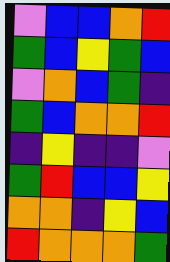[["violet", "blue", "blue", "orange", "red"], ["green", "blue", "yellow", "green", "blue"], ["violet", "orange", "blue", "green", "indigo"], ["green", "blue", "orange", "orange", "red"], ["indigo", "yellow", "indigo", "indigo", "violet"], ["green", "red", "blue", "blue", "yellow"], ["orange", "orange", "indigo", "yellow", "blue"], ["red", "orange", "orange", "orange", "green"]]